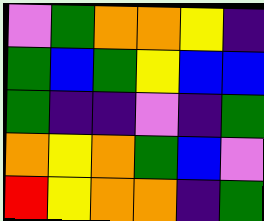[["violet", "green", "orange", "orange", "yellow", "indigo"], ["green", "blue", "green", "yellow", "blue", "blue"], ["green", "indigo", "indigo", "violet", "indigo", "green"], ["orange", "yellow", "orange", "green", "blue", "violet"], ["red", "yellow", "orange", "orange", "indigo", "green"]]